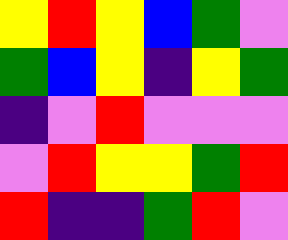[["yellow", "red", "yellow", "blue", "green", "violet"], ["green", "blue", "yellow", "indigo", "yellow", "green"], ["indigo", "violet", "red", "violet", "violet", "violet"], ["violet", "red", "yellow", "yellow", "green", "red"], ["red", "indigo", "indigo", "green", "red", "violet"]]